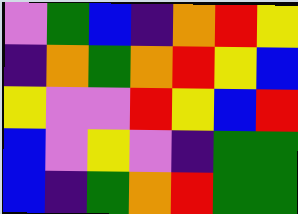[["violet", "green", "blue", "indigo", "orange", "red", "yellow"], ["indigo", "orange", "green", "orange", "red", "yellow", "blue"], ["yellow", "violet", "violet", "red", "yellow", "blue", "red"], ["blue", "violet", "yellow", "violet", "indigo", "green", "green"], ["blue", "indigo", "green", "orange", "red", "green", "green"]]